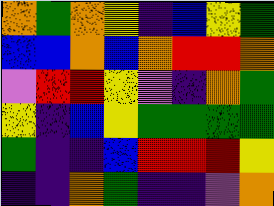[["orange", "green", "orange", "yellow", "indigo", "blue", "yellow", "green"], ["blue", "blue", "orange", "blue", "orange", "red", "red", "orange"], ["violet", "red", "red", "yellow", "violet", "indigo", "orange", "green"], ["yellow", "indigo", "blue", "yellow", "green", "green", "green", "green"], ["green", "indigo", "indigo", "blue", "red", "red", "red", "yellow"], ["indigo", "indigo", "orange", "green", "indigo", "indigo", "violet", "orange"]]